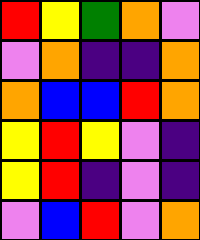[["red", "yellow", "green", "orange", "violet"], ["violet", "orange", "indigo", "indigo", "orange"], ["orange", "blue", "blue", "red", "orange"], ["yellow", "red", "yellow", "violet", "indigo"], ["yellow", "red", "indigo", "violet", "indigo"], ["violet", "blue", "red", "violet", "orange"]]